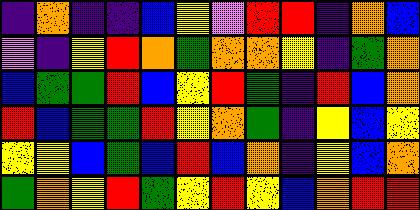[["indigo", "orange", "indigo", "indigo", "blue", "yellow", "violet", "red", "red", "indigo", "orange", "blue"], ["violet", "indigo", "yellow", "red", "orange", "green", "orange", "orange", "yellow", "indigo", "green", "orange"], ["blue", "green", "green", "red", "blue", "yellow", "red", "green", "indigo", "red", "blue", "orange"], ["red", "blue", "green", "green", "red", "yellow", "orange", "green", "indigo", "yellow", "blue", "yellow"], ["yellow", "yellow", "blue", "green", "blue", "red", "blue", "orange", "indigo", "yellow", "blue", "orange"], ["green", "orange", "yellow", "red", "green", "yellow", "red", "yellow", "blue", "orange", "red", "red"]]